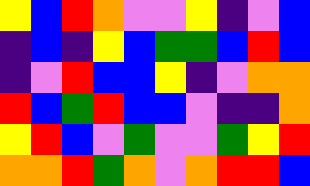[["yellow", "blue", "red", "orange", "violet", "violet", "yellow", "indigo", "violet", "blue"], ["indigo", "blue", "indigo", "yellow", "blue", "green", "green", "blue", "red", "blue"], ["indigo", "violet", "red", "blue", "blue", "yellow", "indigo", "violet", "orange", "orange"], ["red", "blue", "green", "red", "blue", "blue", "violet", "indigo", "indigo", "orange"], ["yellow", "red", "blue", "violet", "green", "violet", "violet", "green", "yellow", "red"], ["orange", "orange", "red", "green", "orange", "violet", "orange", "red", "red", "blue"]]